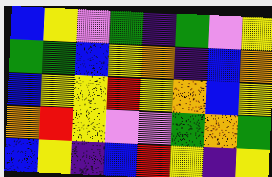[["blue", "yellow", "violet", "green", "indigo", "green", "violet", "yellow"], ["green", "green", "blue", "yellow", "orange", "indigo", "blue", "orange"], ["blue", "yellow", "yellow", "red", "yellow", "orange", "blue", "yellow"], ["orange", "red", "yellow", "violet", "violet", "green", "orange", "green"], ["blue", "yellow", "indigo", "blue", "red", "yellow", "indigo", "yellow"]]